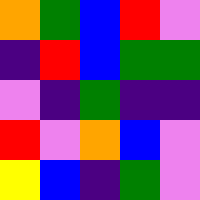[["orange", "green", "blue", "red", "violet"], ["indigo", "red", "blue", "green", "green"], ["violet", "indigo", "green", "indigo", "indigo"], ["red", "violet", "orange", "blue", "violet"], ["yellow", "blue", "indigo", "green", "violet"]]